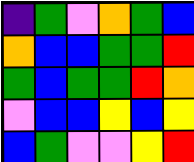[["indigo", "green", "violet", "orange", "green", "blue"], ["orange", "blue", "blue", "green", "green", "red"], ["green", "blue", "green", "green", "red", "orange"], ["violet", "blue", "blue", "yellow", "blue", "yellow"], ["blue", "green", "violet", "violet", "yellow", "red"]]